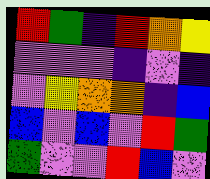[["red", "green", "indigo", "red", "orange", "yellow"], ["violet", "violet", "violet", "indigo", "violet", "indigo"], ["violet", "yellow", "orange", "orange", "indigo", "blue"], ["blue", "violet", "blue", "violet", "red", "green"], ["green", "violet", "violet", "red", "blue", "violet"]]